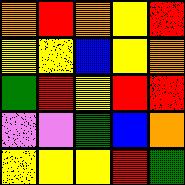[["orange", "red", "orange", "yellow", "red"], ["yellow", "yellow", "blue", "yellow", "orange"], ["green", "red", "yellow", "red", "red"], ["violet", "violet", "green", "blue", "orange"], ["yellow", "yellow", "yellow", "red", "green"]]